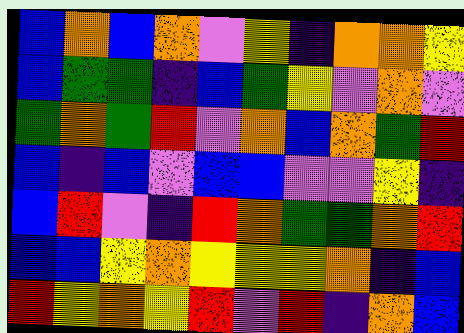[["blue", "orange", "blue", "orange", "violet", "yellow", "indigo", "orange", "orange", "yellow"], ["blue", "green", "green", "indigo", "blue", "green", "yellow", "violet", "orange", "violet"], ["green", "orange", "green", "red", "violet", "orange", "blue", "orange", "green", "red"], ["blue", "indigo", "blue", "violet", "blue", "blue", "violet", "violet", "yellow", "indigo"], ["blue", "red", "violet", "indigo", "red", "orange", "green", "green", "orange", "red"], ["blue", "blue", "yellow", "orange", "yellow", "yellow", "yellow", "orange", "indigo", "blue"], ["red", "yellow", "orange", "yellow", "red", "violet", "red", "indigo", "orange", "blue"]]